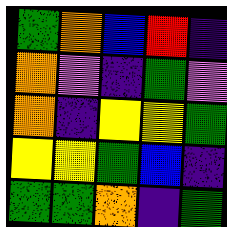[["green", "orange", "blue", "red", "indigo"], ["orange", "violet", "indigo", "green", "violet"], ["orange", "indigo", "yellow", "yellow", "green"], ["yellow", "yellow", "green", "blue", "indigo"], ["green", "green", "orange", "indigo", "green"]]